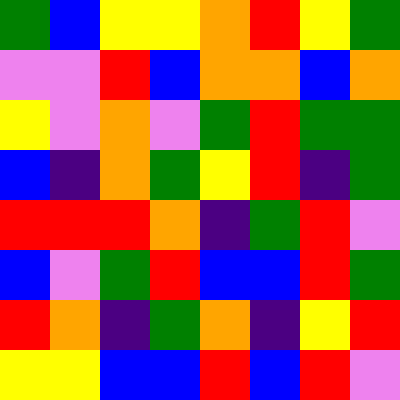[["green", "blue", "yellow", "yellow", "orange", "red", "yellow", "green"], ["violet", "violet", "red", "blue", "orange", "orange", "blue", "orange"], ["yellow", "violet", "orange", "violet", "green", "red", "green", "green"], ["blue", "indigo", "orange", "green", "yellow", "red", "indigo", "green"], ["red", "red", "red", "orange", "indigo", "green", "red", "violet"], ["blue", "violet", "green", "red", "blue", "blue", "red", "green"], ["red", "orange", "indigo", "green", "orange", "indigo", "yellow", "red"], ["yellow", "yellow", "blue", "blue", "red", "blue", "red", "violet"]]